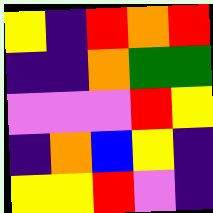[["yellow", "indigo", "red", "orange", "red"], ["indigo", "indigo", "orange", "green", "green"], ["violet", "violet", "violet", "red", "yellow"], ["indigo", "orange", "blue", "yellow", "indigo"], ["yellow", "yellow", "red", "violet", "indigo"]]